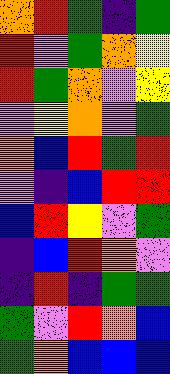[["orange", "red", "green", "indigo", "green"], ["red", "violet", "green", "orange", "yellow"], ["red", "green", "orange", "violet", "yellow"], ["violet", "yellow", "orange", "violet", "green"], ["orange", "blue", "red", "green", "red"], ["violet", "indigo", "blue", "red", "red"], ["blue", "red", "yellow", "violet", "green"], ["indigo", "blue", "red", "orange", "violet"], ["indigo", "red", "indigo", "green", "green"], ["green", "violet", "red", "orange", "blue"], ["green", "orange", "blue", "blue", "blue"]]